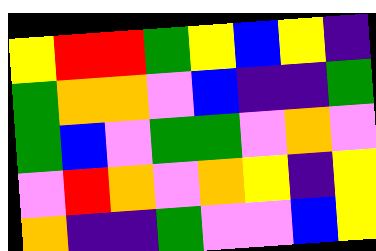[["yellow", "red", "red", "green", "yellow", "blue", "yellow", "indigo"], ["green", "orange", "orange", "violet", "blue", "indigo", "indigo", "green"], ["green", "blue", "violet", "green", "green", "violet", "orange", "violet"], ["violet", "red", "orange", "violet", "orange", "yellow", "indigo", "yellow"], ["orange", "indigo", "indigo", "green", "violet", "violet", "blue", "yellow"]]